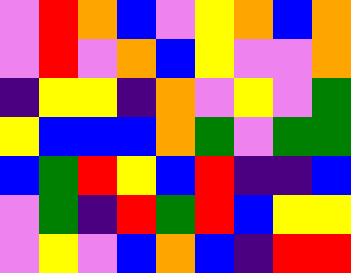[["violet", "red", "orange", "blue", "violet", "yellow", "orange", "blue", "orange"], ["violet", "red", "violet", "orange", "blue", "yellow", "violet", "violet", "orange"], ["indigo", "yellow", "yellow", "indigo", "orange", "violet", "yellow", "violet", "green"], ["yellow", "blue", "blue", "blue", "orange", "green", "violet", "green", "green"], ["blue", "green", "red", "yellow", "blue", "red", "indigo", "indigo", "blue"], ["violet", "green", "indigo", "red", "green", "red", "blue", "yellow", "yellow"], ["violet", "yellow", "violet", "blue", "orange", "blue", "indigo", "red", "red"]]